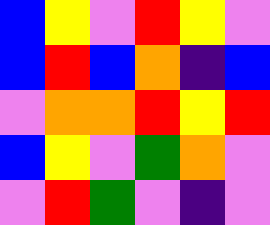[["blue", "yellow", "violet", "red", "yellow", "violet"], ["blue", "red", "blue", "orange", "indigo", "blue"], ["violet", "orange", "orange", "red", "yellow", "red"], ["blue", "yellow", "violet", "green", "orange", "violet"], ["violet", "red", "green", "violet", "indigo", "violet"]]